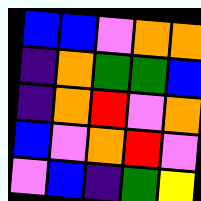[["blue", "blue", "violet", "orange", "orange"], ["indigo", "orange", "green", "green", "blue"], ["indigo", "orange", "red", "violet", "orange"], ["blue", "violet", "orange", "red", "violet"], ["violet", "blue", "indigo", "green", "yellow"]]